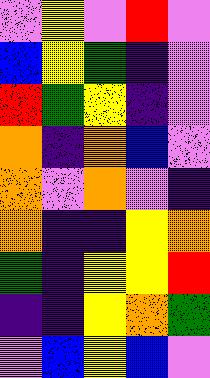[["violet", "yellow", "violet", "red", "violet"], ["blue", "yellow", "green", "indigo", "violet"], ["red", "green", "yellow", "indigo", "violet"], ["orange", "indigo", "orange", "blue", "violet"], ["orange", "violet", "orange", "violet", "indigo"], ["orange", "indigo", "indigo", "yellow", "orange"], ["green", "indigo", "yellow", "yellow", "red"], ["indigo", "indigo", "yellow", "orange", "green"], ["violet", "blue", "yellow", "blue", "violet"]]